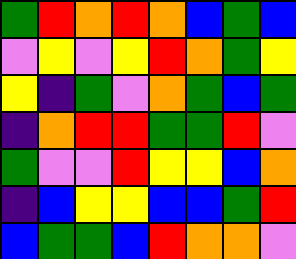[["green", "red", "orange", "red", "orange", "blue", "green", "blue"], ["violet", "yellow", "violet", "yellow", "red", "orange", "green", "yellow"], ["yellow", "indigo", "green", "violet", "orange", "green", "blue", "green"], ["indigo", "orange", "red", "red", "green", "green", "red", "violet"], ["green", "violet", "violet", "red", "yellow", "yellow", "blue", "orange"], ["indigo", "blue", "yellow", "yellow", "blue", "blue", "green", "red"], ["blue", "green", "green", "blue", "red", "orange", "orange", "violet"]]